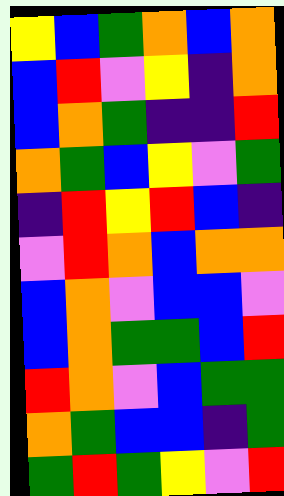[["yellow", "blue", "green", "orange", "blue", "orange"], ["blue", "red", "violet", "yellow", "indigo", "orange"], ["blue", "orange", "green", "indigo", "indigo", "red"], ["orange", "green", "blue", "yellow", "violet", "green"], ["indigo", "red", "yellow", "red", "blue", "indigo"], ["violet", "red", "orange", "blue", "orange", "orange"], ["blue", "orange", "violet", "blue", "blue", "violet"], ["blue", "orange", "green", "green", "blue", "red"], ["red", "orange", "violet", "blue", "green", "green"], ["orange", "green", "blue", "blue", "indigo", "green"], ["green", "red", "green", "yellow", "violet", "red"]]